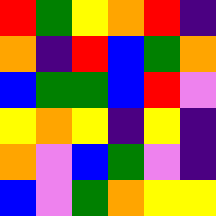[["red", "green", "yellow", "orange", "red", "indigo"], ["orange", "indigo", "red", "blue", "green", "orange"], ["blue", "green", "green", "blue", "red", "violet"], ["yellow", "orange", "yellow", "indigo", "yellow", "indigo"], ["orange", "violet", "blue", "green", "violet", "indigo"], ["blue", "violet", "green", "orange", "yellow", "yellow"]]